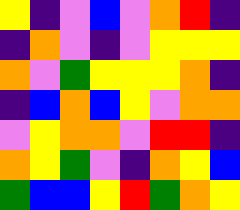[["yellow", "indigo", "violet", "blue", "violet", "orange", "red", "indigo"], ["indigo", "orange", "violet", "indigo", "violet", "yellow", "yellow", "yellow"], ["orange", "violet", "green", "yellow", "yellow", "yellow", "orange", "indigo"], ["indigo", "blue", "orange", "blue", "yellow", "violet", "orange", "orange"], ["violet", "yellow", "orange", "orange", "violet", "red", "red", "indigo"], ["orange", "yellow", "green", "violet", "indigo", "orange", "yellow", "blue"], ["green", "blue", "blue", "yellow", "red", "green", "orange", "yellow"]]